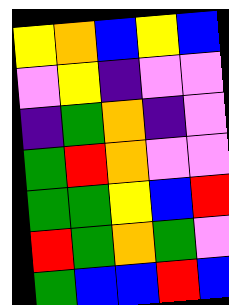[["yellow", "orange", "blue", "yellow", "blue"], ["violet", "yellow", "indigo", "violet", "violet"], ["indigo", "green", "orange", "indigo", "violet"], ["green", "red", "orange", "violet", "violet"], ["green", "green", "yellow", "blue", "red"], ["red", "green", "orange", "green", "violet"], ["green", "blue", "blue", "red", "blue"]]